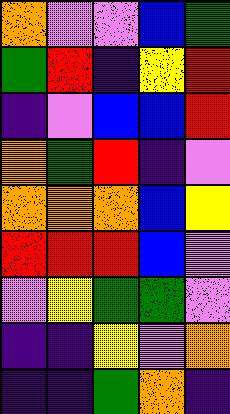[["orange", "violet", "violet", "blue", "green"], ["green", "red", "indigo", "yellow", "red"], ["indigo", "violet", "blue", "blue", "red"], ["orange", "green", "red", "indigo", "violet"], ["orange", "orange", "orange", "blue", "yellow"], ["red", "red", "red", "blue", "violet"], ["violet", "yellow", "green", "green", "violet"], ["indigo", "indigo", "yellow", "violet", "orange"], ["indigo", "indigo", "green", "orange", "indigo"]]